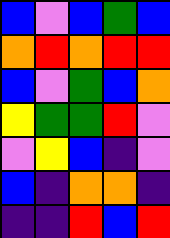[["blue", "violet", "blue", "green", "blue"], ["orange", "red", "orange", "red", "red"], ["blue", "violet", "green", "blue", "orange"], ["yellow", "green", "green", "red", "violet"], ["violet", "yellow", "blue", "indigo", "violet"], ["blue", "indigo", "orange", "orange", "indigo"], ["indigo", "indigo", "red", "blue", "red"]]